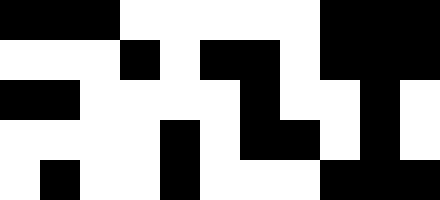[["black", "black", "black", "white", "white", "white", "white", "white", "black", "black", "black"], ["white", "white", "white", "black", "white", "black", "black", "white", "black", "black", "black"], ["black", "black", "white", "white", "white", "white", "black", "white", "white", "black", "white"], ["white", "white", "white", "white", "black", "white", "black", "black", "white", "black", "white"], ["white", "black", "white", "white", "black", "white", "white", "white", "black", "black", "black"]]